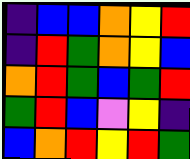[["indigo", "blue", "blue", "orange", "yellow", "red"], ["indigo", "red", "green", "orange", "yellow", "blue"], ["orange", "red", "green", "blue", "green", "red"], ["green", "red", "blue", "violet", "yellow", "indigo"], ["blue", "orange", "red", "yellow", "red", "green"]]